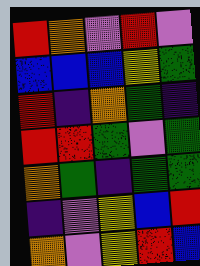[["red", "orange", "violet", "red", "violet"], ["blue", "blue", "blue", "yellow", "green"], ["red", "indigo", "orange", "green", "indigo"], ["red", "red", "green", "violet", "green"], ["orange", "green", "indigo", "green", "green"], ["indigo", "violet", "yellow", "blue", "red"], ["orange", "violet", "yellow", "red", "blue"]]